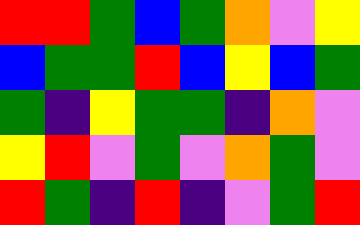[["red", "red", "green", "blue", "green", "orange", "violet", "yellow"], ["blue", "green", "green", "red", "blue", "yellow", "blue", "green"], ["green", "indigo", "yellow", "green", "green", "indigo", "orange", "violet"], ["yellow", "red", "violet", "green", "violet", "orange", "green", "violet"], ["red", "green", "indigo", "red", "indigo", "violet", "green", "red"]]